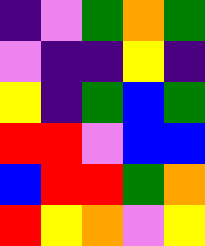[["indigo", "violet", "green", "orange", "green"], ["violet", "indigo", "indigo", "yellow", "indigo"], ["yellow", "indigo", "green", "blue", "green"], ["red", "red", "violet", "blue", "blue"], ["blue", "red", "red", "green", "orange"], ["red", "yellow", "orange", "violet", "yellow"]]